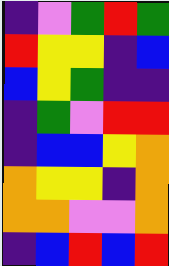[["indigo", "violet", "green", "red", "green"], ["red", "yellow", "yellow", "indigo", "blue"], ["blue", "yellow", "green", "indigo", "indigo"], ["indigo", "green", "violet", "red", "red"], ["indigo", "blue", "blue", "yellow", "orange"], ["orange", "yellow", "yellow", "indigo", "orange"], ["orange", "orange", "violet", "violet", "orange"], ["indigo", "blue", "red", "blue", "red"]]